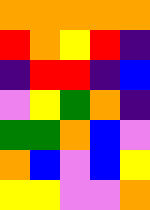[["orange", "orange", "orange", "orange", "orange"], ["red", "orange", "yellow", "red", "indigo"], ["indigo", "red", "red", "indigo", "blue"], ["violet", "yellow", "green", "orange", "indigo"], ["green", "green", "orange", "blue", "violet"], ["orange", "blue", "violet", "blue", "yellow"], ["yellow", "yellow", "violet", "violet", "orange"]]